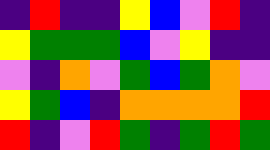[["indigo", "red", "indigo", "indigo", "yellow", "blue", "violet", "red", "indigo"], ["yellow", "green", "green", "green", "blue", "violet", "yellow", "indigo", "indigo"], ["violet", "indigo", "orange", "violet", "green", "blue", "green", "orange", "violet"], ["yellow", "green", "blue", "indigo", "orange", "orange", "orange", "orange", "red"], ["red", "indigo", "violet", "red", "green", "indigo", "green", "red", "green"]]